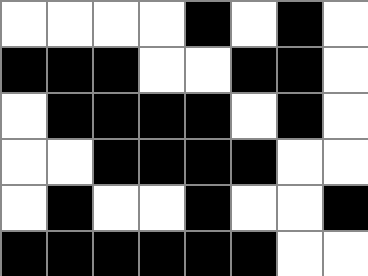[["white", "white", "white", "white", "black", "white", "black", "white"], ["black", "black", "black", "white", "white", "black", "black", "white"], ["white", "black", "black", "black", "black", "white", "black", "white"], ["white", "white", "black", "black", "black", "black", "white", "white"], ["white", "black", "white", "white", "black", "white", "white", "black"], ["black", "black", "black", "black", "black", "black", "white", "white"]]